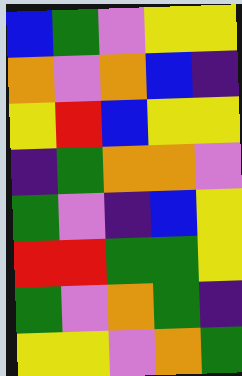[["blue", "green", "violet", "yellow", "yellow"], ["orange", "violet", "orange", "blue", "indigo"], ["yellow", "red", "blue", "yellow", "yellow"], ["indigo", "green", "orange", "orange", "violet"], ["green", "violet", "indigo", "blue", "yellow"], ["red", "red", "green", "green", "yellow"], ["green", "violet", "orange", "green", "indigo"], ["yellow", "yellow", "violet", "orange", "green"]]